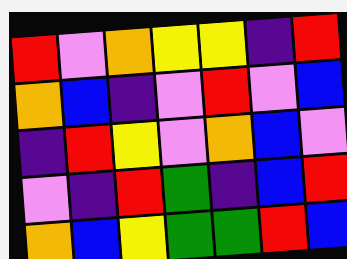[["red", "violet", "orange", "yellow", "yellow", "indigo", "red"], ["orange", "blue", "indigo", "violet", "red", "violet", "blue"], ["indigo", "red", "yellow", "violet", "orange", "blue", "violet"], ["violet", "indigo", "red", "green", "indigo", "blue", "red"], ["orange", "blue", "yellow", "green", "green", "red", "blue"]]